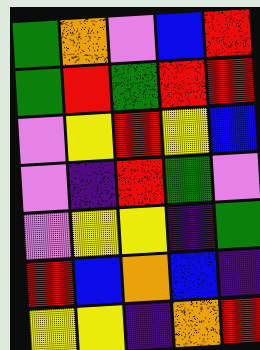[["green", "orange", "violet", "blue", "red"], ["green", "red", "green", "red", "red"], ["violet", "yellow", "red", "yellow", "blue"], ["violet", "indigo", "red", "green", "violet"], ["violet", "yellow", "yellow", "indigo", "green"], ["red", "blue", "orange", "blue", "indigo"], ["yellow", "yellow", "indigo", "orange", "red"]]